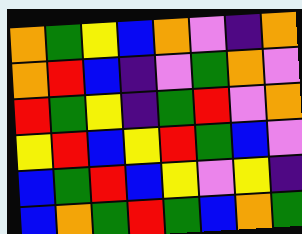[["orange", "green", "yellow", "blue", "orange", "violet", "indigo", "orange"], ["orange", "red", "blue", "indigo", "violet", "green", "orange", "violet"], ["red", "green", "yellow", "indigo", "green", "red", "violet", "orange"], ["yellow", "red", "blue", "yellow", "red", "green", "blue", "violet"], ["blue", "green", "red", "blue", "yellow", "violet", "yellow", "indigo"], ["blue", "orange", "green", "red", "green", "blue", "orange", "green"]]